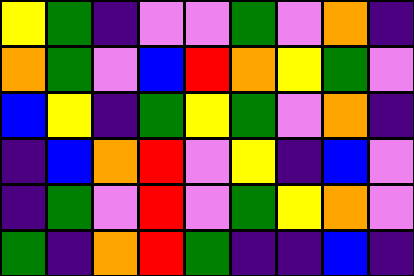[["yellow", "green", "indigo", "violet", "violet", "green", "violet", "orange", "indigo"], ["orange", "green", "violet", "blue", "red", "orange", "yellow", "green", "violet"], ["blue", "yellow", "indigo", "green", "yellow", "green", "violet", "orange", "indigo"], ["indigo", "blue", "orange", "red", "violet", "yellow", "indigo", "blue", "violet"], ["indigo", "green", "violet", "red", "violet", "green", "yellow", "orange", "violet"], ["green", "indigo", "orange", "red", "green", "indigo", "indigo", "blue", "indigo"]]